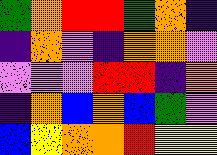[["green", "orange", "red", "red", "green", "orange", "indigo"], ["indigo", "orange", "violet", "indigo", "orange", "orange", "violet"], ["violet", "violet", "violet", "red", "red", "indigo", "orange"], ["indigo", "orange", "blue", "orange", "blue", "green", "violet"], ["blue", "yellow", "orange", "orange", "red", "yellow", "yellow"]]